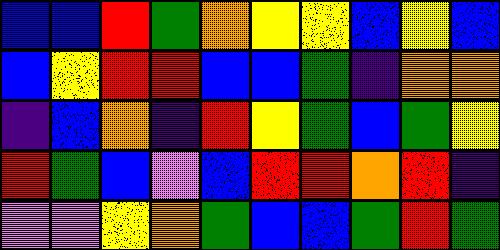[["blue", "blue", "red", "green", "orange", "yellow", "yellow", "blue", "yellow", "blue"], ["blue", "yellow", "red", "red", "blue", "blue", "green", "indigo", "orange", "orange"], ["indigo", "blue", "orange", "indigo", "red", "yellow", "green", "blue", "green", "yellow"], ["red", "green", "blue", "violet", "blue", "red", "red", "orange", "red", "indigo"], ["violet", "violet", "yellow", "orange", "green", "blue", "blue", "green", "red", "green"]]